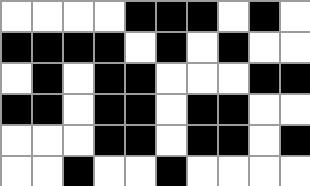[["white", "white", "white", "white", "black", "black", "black", "white", "black", "white"], ["black", "black", "black", "black", "white", "black", "white", "black", "white", "white"], ["white", "black", "white", "black", "black", "white", "white", "white", "black", "black"], ["black", "black", "white", "black", "black", "white", "black", "black", "white", "white"], ["white", "white", "white", "black", "black", "white", "black", "black", "white", "black"], ["white", "white", "black", "white", "white", "black", "white", "white", "white", "white"]]